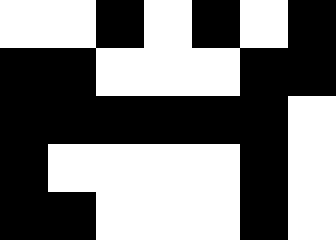[["white", "white", "black", "white", "black", "white", "black"], ["black", "black", "white", "white", "white", "black", "black"], ["black", "black", "black", "black", "black", "black", "white"], ["black", "white", "white", "white", "white", "black", "white"], ["black", "black", "white", "white", "white", "black", "white"]]